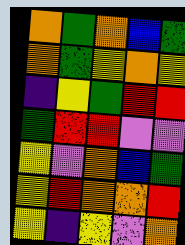[["orange", "green", "orange", "blue", "green"], ["orange", "green", "yellow", "orange", "yellow"], ["indigo", "yellow", "green", "red", "red"], ["green", "red", "red", "violet", "violet"], ["yellow", "violet", "orange", "blue", "green"], ["yellow", "red", "orange", "orange", "red"], ["yellow", "indigo", "yellow", "violet", "orange"]]